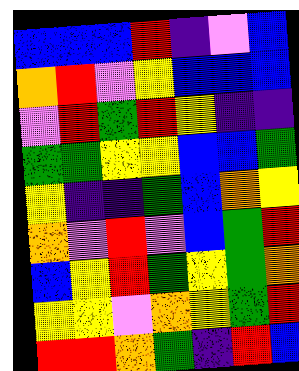[["blue", "blue", "blue", "red", "indigo", "violet", "blue"], ["orange", "red", "violet", "yellow", "blue", "blue", "blue"], ["violet", "red", "green", "red", "yellow", "indigo", "indigo"], ["green", "green", "yellow", "yellow", "blue", "blue", "green"], ["yellow", "indigo", "indigo", "green", "blue", "orange", "yellow"], ["orange", "violet", "red", "violet", "blue", "green", "red"], ["blue", "yellow", "red", "green", "yellow", "green", "orange"], ["yellow", "yellow", "violet", "orange", "yellow", "green", "red"], ["red", "red", "orange", "green", "indigo", "red", "blue"]]